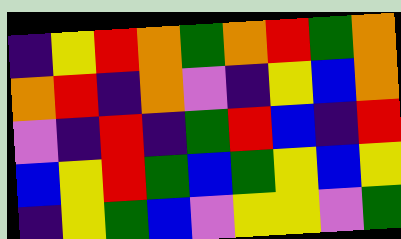[["indigo", "yellow", "red", "orange", "green", "orange", "red", "green", "orange"], ["orange", "red", "indigo", "orange", "violet", "indigo", "yellow", "blue", "orange"], ["violet", "indigo", "red", "indigo", "green", "red", "blue", "indigo", "red"], ["blue", "yellow", "red", "green", "blue", "green", "yellow", "blue", "yellow"], ["indigo", "yellow", "green", "blue", "violet", "yellow", "yellow", "violet", "green"]]